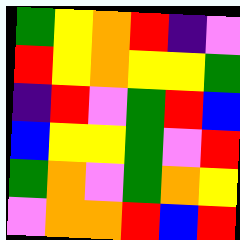[["green", "yellow", "orange", "red", "indigo", "violet"], ["red", "yellow", "orange", "yellow", "yellow", "green"], ["indigo", "red", "violet", "green", "red", "blue"], ["blue", "yellow", "yellow", "green", "violet", "red"], ["green", "orange", "violet", "green", "orange", "yellow"], ["violet", "orange", "orange", "red", "blue", "red"]]